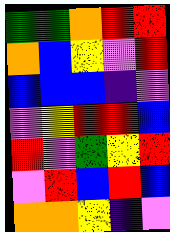[["green", "green", "orange", "red", "red"], ["orange", "blue", "yellow", "violet", "red"], ["blue", "blue", "blue", "indigo", "violet"], ["violet", "yellow", "red", "red", "blue"], ["red", "violet", "green", "yellow", "red"], ["violet", "red", "blue", "red", "blue"], ["orange", "orange", "yellow", "indigo", "violet"]]